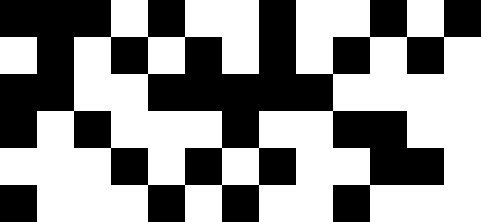[["black", "black", "black", "white", "black", "white", "white", "black", "white", "white", "black", "white", "black"], ["white", "black", "white", "black", "white", "black", "white", "black", "white", "black", "white", "black", "white"], ["black", "black", "white", "white", "black", "black", "black", "black", "black", "white", "white", "white", "white"], ["black", "white", "black", "white", "white", "white", "black", "white", "white", "black", "black", "white", "white"], ["white", "white", "white", "black", "white", "black", "white", "black", "white", "white", "black", "black", "white"], ["black", "white", "white", "white", "black", "white", "black", "white", "white", "black", "white", "white", "white"]]